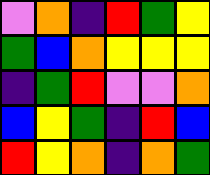[["violet", "orange", "indigo", "red", "green", "yellow"], ["green", "blue", "orange", "yellow", "yellow", "yellow"], ["indigo", "green", "red", "violet", "violet", "orange"], ["blue", "yellow", "green", "indigo", "red", "blue"], ["red", "yellow", "orange", "indigo", "orange", "green"]]